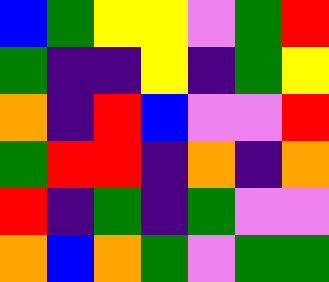[["blue", "green", "yellow", "yellow", "violet", "green", "red"], ["green", "indigo", "indigo", "yellow", "indigo", "green", "yellow"], ["orange", "indigo", "red", "blue", "violet", "violet", "red"], ["green", "red", "red", "indigo", "orange", "indigo", "orange"], ["red", "indigo", "green", "indigo", "green", "violet", "violet"], ["orange", "blue", "orange", "green", "violet", "green", "green"]]